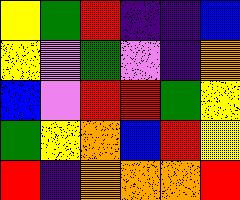[["yellow", "green", "red", "indigo", "indigo", "blue"], ["yellow", "violet", "green", "violet", "indigo", "orange"], ["blue", "violet", "red", "red", "green", "yellow"], ["green", "yellow", "orange", "blue", "red", "yellow"], ["red", "indigo", "orange", "orange", "orange", "red"]]